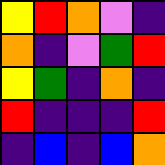[["yellow", "red", "orange", "violet", "indigo"], ["orange", "indigo", "violet", "green", "red"], ["yellow", "green", "indigo", "orange", "indigo"], ["red", "indigo", "indigo", "indigo", "red"], ["indigo", "blue", "indigo", "blue", "orange"]]